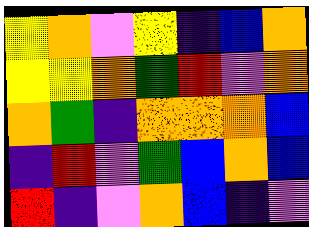[["yellow", "orange", "violet", "yellow", "indigo", "blue", "orange"], ["yellow", "yellow", "orange", "green", "red", "violet", "orange"], ["orange", "green", "indigo", "orange", "orange", "orange", "blue"], ["indigo", "red", "violet", "green", "blue", "orange", "blue"], ["red", "indigo", "violet", "orange", "blue", "indigo", "violet"]]